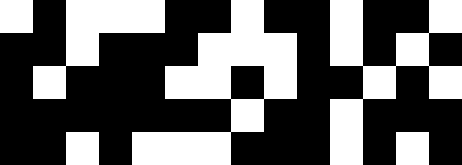[["white", "black", "white", "white", "white", "black", "black", "white", "black", "black", "white", "black", "black", "white"], ["black", "black", "white", "black", "black", "black", "white", "white", "white", "black", "white", "black", "white", "black"], ["black", "white", "black", "black", "black", "white", "white", "black", "white", "black", "black", "white", "black", "white"], ["black", "black", "black", "black", "black", "black", "black", "white", "black", "black", "white", "black", "black", "black"], ["black", "black", "white", "black", "white", "white", "white", "black", "black", "black", "white", "black", "white", "black"]]